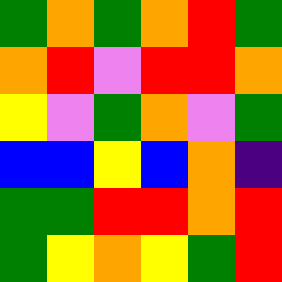[["green", "orange", "green", "orange", "red", "green"], ["orange", "red", "violet", "red", "red", "orange"], ["yellow", "violet", "green", "orange", "violet", "green"], ["blue", "blue", "yellow", "blue", "orange", "indigo"], ["green", "green", "red", "red", "orange", "red"], ["green", "yellow", "orange", "yellow", "green", "red"]]